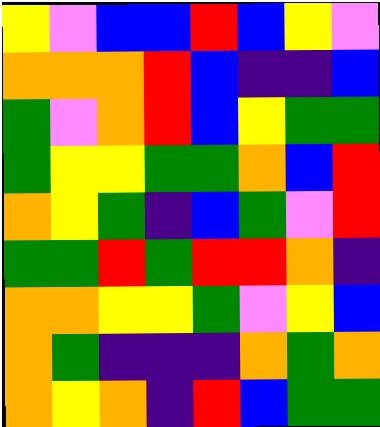[["yellow", "violet", "blue", "blue", "red", "blue", "yellow", "violet"], ["orange", "orange", "orange", "red", "blue", "indigo", "indigo", "blue"], ["green", "violet", "orange", "red", "blue", "yellow", "green", "green"], ["green", "yellow", "yellow", "green", "green", "orange", "blue", "red"], ["orange", "yellow", "green", "indigo", "blue", "green", "violet", "red"], ["green", "green", "red", "green", "red", "red", "orange", "indigo"], ["orange", "orange", "yellow", "yellow", "green", "violet", "yellow", "blue"], ["orange", "green", "indigo", "indigo", "indigo", "orange", "green", "orange"], ["orange", "yellow", "orange", "indigo", "red", "blue", "green", "green"]]